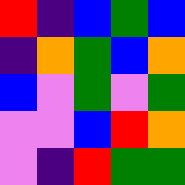[["red", "indigo", "blue", "green", "blue"], ["indigo", "orange", "green", "blue", "orange"], ["blue", "violet", "green", "violet", "green"], ["violet", "violet", "blue", "red", "orange"], ["violet", "indigo", "red", "green", "green"]]